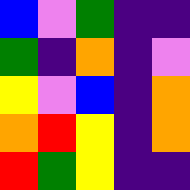[["blue", "violet", "green", "indigo", "indigo"], ["green", "indigo", "orange", "indigo", "violet"], ["yellow", "violet", "blue", "indigo", "orange"], ["orange", "red", "yellow", "indigo", "orange"], ["red", "green", "yellow", "indigo", "indigo"]]